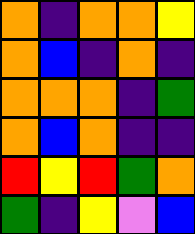[["orange", "indigo", "orange", "orange", "yellow"], ["orange", "blue", "indigo", "orange", "indigo"], ["orange", "orange", "orange", "indigo", "green"], ["orange", "blue", "orange", "indigo", "indigo"], ["red", "yellow", "red", "green", "orange"], ["green", "indigo", "yellow", "violet", "blue"]]